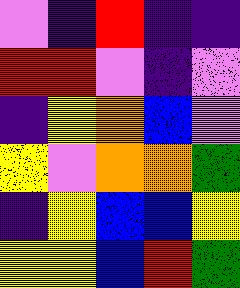[["violet", "indigo", "red", "indigo", "indigo"], ["red", "red", "violet", "indigo", "violet"], ["indigo", "yellow", "orange", "blue", "violet"], ["yellow", "violet", "orange", "orange", "green"], ["indigo", "yellow", "blue", "blue", "yellow"], ["yellow", "yellow", "blue", "red", "green"]]